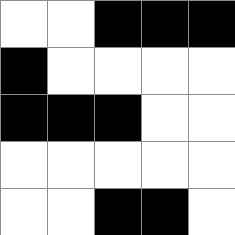[["white", "white", "black", "black", "black"], ["black", "white", "white", "white", "white"], ["black", "black", "black", "white", "white"], ["white", "white", "white", "white", "white"], ["white", "white", "black", "black", "white"]]